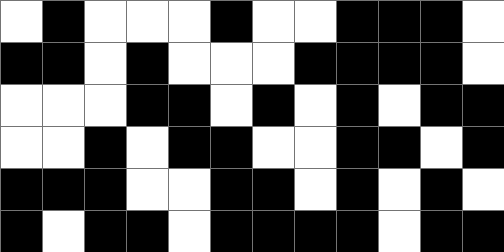[["white", "black", "white", "white", "white", "black", "white", "white", "black", "black", "black", "white"], ["black", "black", "white", "black", "white", "white", "white", "black", "black", "black", "black", "white"], ["white", "white", "white", "black", "black", "white", "black", "white", "black", "white", "black", "black"], ["white", "white", "black", "white", "black", "black", "white", "white", "black", "black", "white", "black"], ["black", "black", "black", "white", "white", "black", "black", "white", "black", "white", "black", "white"], ["black", "white", "black", "black", "white", "black", "black", "black", "black", "white", "black", "black"]]